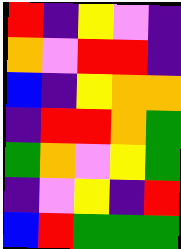[["red", "indigo", "yellow", "violet", "indigo"], ["orange", "violet", "red", "red", "indigo"], ["blue", "indigo", "yellow", "orange", "orange"], ["indigo", "red", "red", "orange", "green"], ["green", "orange", "violet", "yellow", "green"], ["indigo", "violet", "yellow", "indigo", "red"], ["blue", "red", "green", "green", "green"]]